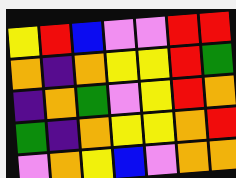[["yellow", "red", "blue", "violet", "violet", "red", "red"], ["orange", "indigo", "orange", "yellow", "yellow", "red", "green"], ["indigo", "orange", "green", "violet", "yellow", "red", "orange"], ["green", "indigo", "orange", "yellow", "yellow", "orange", "red"], ["violet", "orange", "yellow", "blue", "violet", "orange", "orange"]]